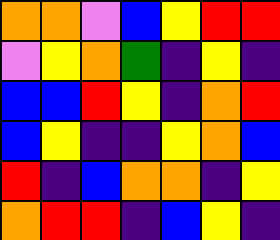[["orange", "orange", "violet", "blue", "yellow", "red", "red"], ["violet", "yellow", "orange", "green", "indigo", "yellow", "indigo"], ["blue", "blue", "red", "yellow", "indigo", "orange", "red"], ["blue", "yellow", "indigo", "indigo", "yellow", "orange", "blue"], ["red", "indigo", "blue", "orange", "orange", "indigo", "yellow"], ["orange", "red", "red", "indigo", "blue", "yellow", "indigo"]]